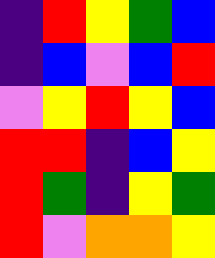[["indigo", "red", "yellow", "green", "blue"], ["indigo", "blue", "violet", "blue", "red"], ["violet", "yellow", "red", "yellow", "blue"], ["red", "red", "indigo", "blue", "yellow"], ["red", "green", "indigo", "yellow", "green"], ["red", "violet", "orange", "orange", "yellow"]]